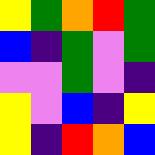[["yellow", "green", "orange", "red", "green"], ["blue", "indigo", "green", "violet", "green"], ["violet", "violet", "green", "violet", "indigo"], ["yellow", "violet", "blue", "indigo", "yellow"], ["yellow", "indigo", "red", "orange", "blue"]]